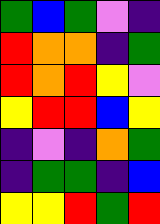[["green", "blue", "green", "violet", "indigo"], ["red", "orange", "orange", "indigo", "green"], ["red", "orange", "red", "yellow", "violet"], ["yellow", "red", "red", "blue", "yellow"], ["indigo", "violet", "indigo", "orange", "green"], ["indigo", "green", "green", "indigo", "blue"], ["yellow", "yellow", "red", "green", "red"]]